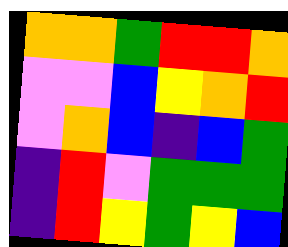[["orange", "orange", "green", "red", "red", "orange"], ["violet", "violet", "blue", "yellow", "orange", "red"], ["violet", "orange", "blue", "indigo", "blue", "green"], ["indigo", "red", "violet", "green", "green", "green"], ["indigo", "red", "yellow", "green", "yellow", "blue"]]